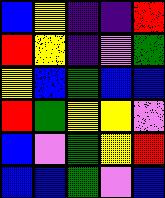[["blue", "yellow", "indigo", "indigo", "red"], ["red", "yellow", "indigo", "violet", "green"], ["yellow", "blue", "green", "blue", "blue"], ["red", "green", "yellow", "yellow", "violet"], ["blue", "violet", "green", "yellow", "red"], ["blue", "blue", "green", "violet", "blue"]]